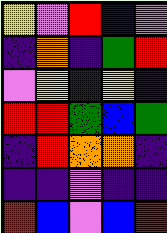[["yellow", "violet", "red", "blue", "violet"], ["indigo", "orange", "indigo", "green", "red"], ["violet", "yellow", "indigo", "yellow", "indigo"], ["red", "red", "green", "blue", "green"], ["indigo", "red", "orange", "orange", "indigo"], ["indigo", "indigo", "violet", "indigo", "indigo"], ["red", "blue", "violet", "blue", "red"]]